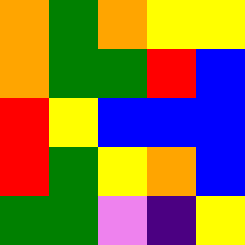[["orange", "green", "orange", "yellow", "yellow"], ["orange", "green", "green", "red", "blue"], ["red", "yellow", "blue", "blue", "blue"], ["red", "green", "yellow", "orange", "blue"], ["green", "green", "violet", "indigo", "yellow"]]